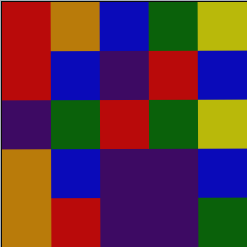[["red", "orange", "blue", "green", "yellow"], ["red", "blue", "indigo", "red", "blue"], ["indigo", "green", "red", "green", "yellow"], ["orange", "blue", "indigo", "indigo", "blue"], ["orange", "red", "indigo", "indigo", "green"]]